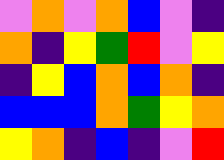[["violet", "orange", "violet", "orange", "blue", "violet", "indigo"], ["orange", "indigo", "yellow", "green", "red", "violet", "yellow"], ["indigo", "yellow", "blue", "orange", "blue", "orange", "indigo"], ["blue", "blue", "blue", "orange", "green", "yellow", "orange"], ["yellow", "orange", "indigo", "blue", "indigo", "violet", "red"]]